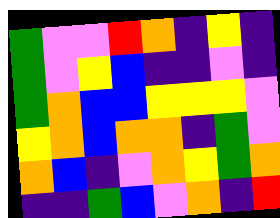[["green", "violet", "violet", "red", "orange", "indigo", "yellow", "indigo"], ["green", "violet", "yellow", "blue", "indigo", "indigo", "violet", "indigo"], ["green", "orange", "blue", "blue", "yellow", "yellow", "yellow", "violet"], ["yellow", "orange", "blue", "orange", "orange", "indigo", "green", "violet"], ["orange", "blue", "indigo", "violet", "orange", "yellow", "green", "orange"], ["indigo", "indigo", "green", "blue", "violet", "orange", "indigo", "red"]]